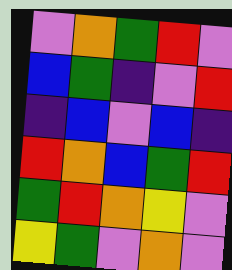[["violet", "orange", "green", "red", "violet"], ["blue", "green", "indigo", "violet", "red"], ["indigo", "blue", "violet", "blue", "indigo"], ["red", "orange", "blue", "green", "red"], ["green", "red", "orange", "yellow", "violet"], ["yellow", "green", "violet", "orange", "violet"]]